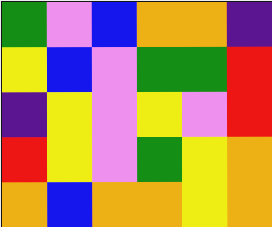[["green", "violet", "blue", "orange", "orange", "indigo"], ["yellow", "blue", "violet", "green", "green", "red"], ["indigo", "yellow", "violet", "yellow", "violet", "red"], ["red", "yellow", "violet", "green", "yellow", "orange"], ["orange", "blue", "orange", "orange", "yellow", "orange"]]